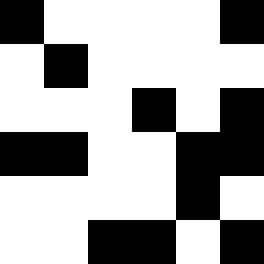[["black", "white", "white", "white", "white", "black"], ["white", "black", "white", "white", "white", "white"], ["white", "white", "white", "black", "white", "black"], ["black", "black", "white", "white", "black", "black"], ["white", "white", "white", "white", "black", "white"], ["white", "white", "black", "black", "white", "black"]]